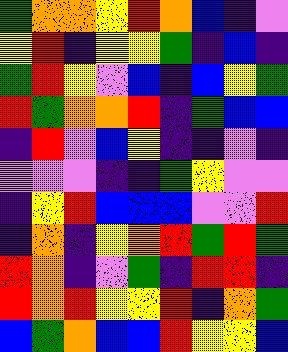[["green", "orange", "orange", "yellow", "red", "orange", "blue", "indigo", "violet"], ["yellow", "red", "indigo", "yellow", "yellow", "green", "indigo", "blue", "indigo"], ["green", "red", "yellow", "violet", "blue", "indigo", "blue", "yellow", "green"], ["red", "green", "orange", "orange", "red", "indigo", "green", "blue", "blue"], ["indigo", "red", "violet", "blue", "yellow", "indigo", "indigo", "violet", "indigo"], ["violet", "violet", "violet", "indigo", "indigo", "green", "yellow", "violet", "violet"], ["indigo", "yellow", "red", "blue", "blue", "blue", "violet", "violet", "red"], ["indigo", "orange", "indigo", "yellow", "orange", "red", "green", "red", "green"], ["red", "orange", "indigo", "violet", "green", "indigo", "red", "red", "indigo"], ["red", "orange", "red", "yellow", "yellow", "red", "indigo", "orange", "green"], ["blue", "green", "orange", "blue", "blue", "red", "yellow", "yellow", "blue"]]